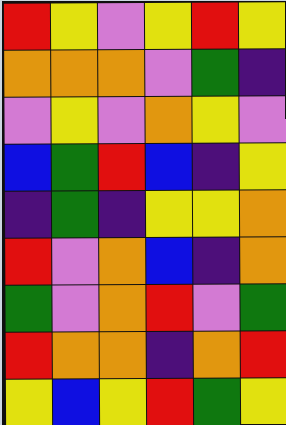[["red", "yellow", "violet", "yellow", "red", "yellow"], ["orange", "orange", "orange", "violet", "green", "indigo"], ["violet", "yellow", "violet", "orange", "yellow", "violet"], ["blue", "green", "red", "blue", "indigo", "yellow"], ["indigo", "green", "indigo", "yellow", "yellow", "orange"], ["red", "violet", "orange", "blue", "indigo", "orange"], ["green", "violet", "orange", "red", "violet", "green"], ["red", "orange", "orange", "indigo", "orange", "red"], ["yellow", "blue", "yellow", "red", "green", "yellow"]]